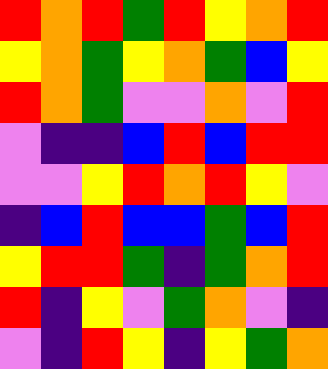[["red", "orange", "red", "green", "red", "yellow", "orange", "red"], ["yellow", "orange", "green", "yellow", "orange", "green", "blue", "yellow"], ["red", "orange", "green", "violet", "violet", "orange", "violet", "red"], ["violet", "indigo", "indigo", "blue", "red", "blue", "red", "red"], ["violet", "violet", "yellow", "red", "orange", "red", "yellow", "violet"], ["indigo", "blue", "red", "blue", "blue", "green", "blue", "red"], ["yellow", "red", "red", "green", "indigo", "green", "orange", "red"], ["red", "indigo", "yellow", "violet", "green", "orange", "violet", "indigo"], ["violet", "indigo", "red", "yellow", "indigo", "yellow", "green", "orange"]]